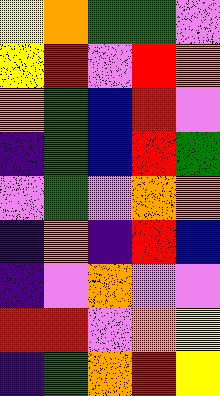[["yellow", "orange", "green", "green", "violet"], ["yellow", "red", "violet", "red", "orange"], ["orange", "green", "blue", "red", "violet"], ["indigo", "green", "blue", "red", "green"], ["violet", "green", "violet", "orange", "orange"], ["indigo", "orange", "indigo", "red", "blue"], ["indigo", "violet", "orange", "violet", "violet"], ["red", "red", "violet", "orange", "yellow"], ["indigo", "green", "orange", "red", "yellow"]]